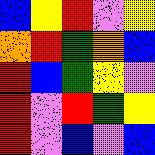[["blue", "yellow", "red", "violet", "yellow"], ["orange", "red", "green", "orange", "blue"], ["red", "blue", "green", "yellow", "violet"], ["red", "violet", "red", "green", "yellow"], ["red", "violet", "blue", "violet", "blue"]]